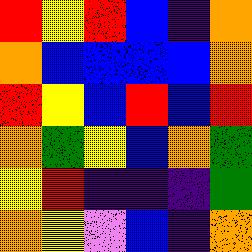[["red", "yellow", "red", "blue", "indigo", "orange"], ["orange", "blue", "blue", "blue", "blue", "orange"], ["red", "yellow", "blue", "red", "blue", "red"], ["orange", "green", "yellow", "blue", "orange", "green"], ["yellow", "red", "indigo", "indigo", "indigo", "green"], ["orange", "yellow", "violet", "blue", "indigo", "orange"]]